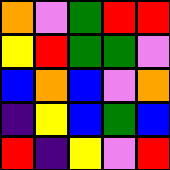[["orange", "violet", "green", "red", "red"], ["yellow", "red", "green", "green", "violet"], ["blue", "orange", "blue", "violet", "orange"], ["indigo", "yellow", "blue", "green", "blue"], ["red", "indigo", "yellow", "violet", "red"]]